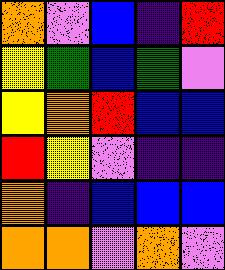[["orange", "violet", "blue", "indigo", "red"], ["yellow", "green", "blue", "green", "violet"], ["yellow", "orange", "red", "blue", "blue"], ["red", "yellow", "violet", "indigo", "indigo"], ["orange", "indigo", "blue", "blue", "blue"], ["orange", "orange", "violet", "orange", "violet"]]